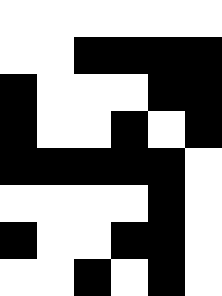[["white", "white", "white", "white", "white", "white"], ["white", "white", "black", "black", "black", "black"], ["black", "white", "white", "white", "black", "black"], ["black", "white", "white", "black", "white", "black"], ["black", "black", "black", "black", "black", "white"], ["white", "white", "white", "white", "black", "white"], ["black", "white", "white", "black", "black", "white"], ["white", "white", "black", "white", "black", "white"]]